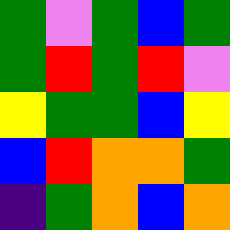[["green", "violet", "green", "blue", "green"], ["green", "red", "green", "red", "violet"], ["yellow", "green", "green", "blue", "yellow"], ["blue", "red", "orange", "orange", "green"], ["indigo", "green", "orange", "blue", "orange"]]